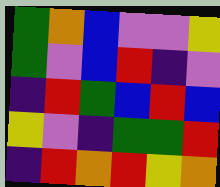[["green", "orange", "blue", "violet", "violet", "yellow"], ["green", "violet", "blue", "red", "indigo", "violet"], ["indigo", "red", "green", "blue", "red", "blue"], ["yellow", "violet", "indigo", "green", "green", "red"], ["indigo", "red", "orange", "red", "yellow", "orange"]]